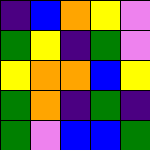[["indigo", "blue", "orange", "yellow", "violet"], ["green", "yellow", "indigo", "green", "violet"], ["yellow", "orange", "orange", "blue", "yellow"], ["green", "orange", "indigo", "green", "indigo"], ["green", "violet", "blue", "blue", "green"]]